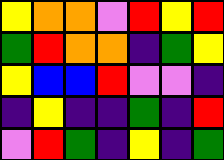[["yellow", "orange", "orange", "violet", "red", "yellow", "red"], ["green", "red", "orange", "orange", "indigo", "green", "yellow"], ["yellow", "blue", "blue", "red", "violet", "violet", "indigo"], ["indigo", "yellow", "indigo", "indigo", "green", "indigo", "red"], ["violet", "red", "green", "indigo", "yellow", "indigo", "green"]]